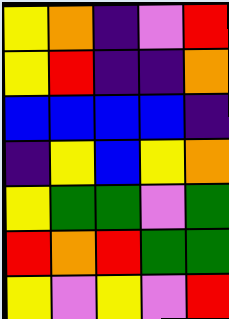[["yellow", "orange", "indigo", "violet", "red"], ["yellow", "red", "indigo", "indigo", "orange"], ["blue", "blue", "blue", "blue", "indigo"], ["indigo", "yellow", "blue", "yellow", "orange"], ["yellow", "green", "green", "violet", "green"], ["red", "orange", "red", "green", "green"], ["yellow", "violet", "yellow", "violet", "red"]]